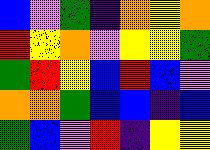[["blue", "violet", "green", "indigo", "orange", "yellow", "orange"], ["red", "yellow", "orange", "violet", "yellow", "yellow", "green"], ["green", "red", "yellow", "blue", "red", "blue", "violet"], ["orange", "orange", "green", "blue", "blue", "indigo", "blue"], ["green", "blue", "violet", "red", "indigo", "yellow", "yellow"]]